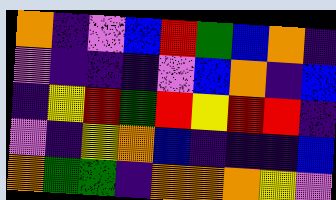[["orange", "indigo", "violet", "blue", "red", "green", "blue", "orange", "indigo"], ["violet", "indigo", "indigo", "indigo", "violet", "blue", "orange", "indigo", "blue"], ["indigo", "yellow", "red", "green", "red", "yellow", "red", "red", "indigo"], ["violet", "indigo", "yellow", "orange", "blue", "indigo", "indigo", "indigo", "blue"], ["orange", "green", "green", "indigo", "orange", "orange", "orange", "yellow", "violet"]]